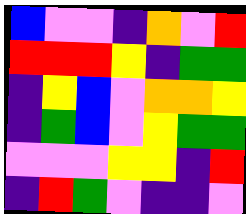[["blue", "violet", "violet", "indigo", "orange", "violet", "red"], ["red", "red", "red", "yellow", "indigo", "green", "green"], ["indigo", "yellow", "blue", "violet", "orange", "orange", "yellow"], ["indigo", "green", "blue", "violet", "yellow", "green", "green"], ["violet", "violet", "violet", "yellow", "yellow", "indigo", "red"], ["indigo", "red", "green", "violet", "indigo", "indigo", "violet"]]